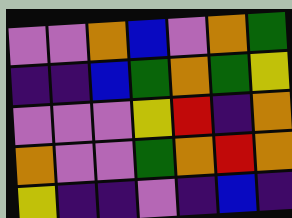[["violet", "violet", "orange", "blue", "violet", "orange", "green"], ["indigo", "indigo", "blue", "green", "orange", "green", "yellow"], ["violet", "violet", "violet", "yellow", "red", "indigo", "orange"], ["orange", "violet", "violet", "green", "orange", "red", "orange"], ["yellow", "indigo", "indigo", "violet", "indigo", "blue", "indigo"]]